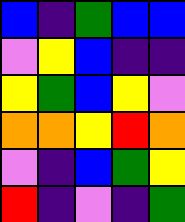[["blue", "indigo", "green", "blue", "blue"], ["violet", "yellow", "blue", "indigo", "indigo"], ["yellow", "green", "blue", "yellow", "violet"], ["orange", "orange", "yellow", "red", "orange"], ["violet", "indigo", "blue", "green", "yellow"], ["red", "indigo", "violet", "indigo", "green"]]